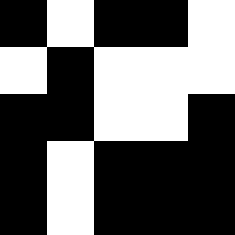[["black", "white", "black", "black", "white"], ["white", "black", "white", "white", "white"], ["black", "black", "white", "white", "black"], ["black", "white", "black", "black", "black"], ["black", "white", "black", "black", "black"]]